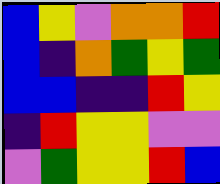[["blue", "yellow", "violet", "orange", "orange", "red"], ["blue", "indigo", "orange", "green", "yellow", "green"], ["blue", "blue", "indigo", "indigo", "red", "yellow"], ["indigo", "red", "yellow", "yellow", "violet", "violet"], ["violet", "green", "yellow", "yellow", "red", "blue"]]